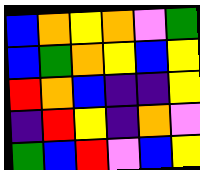[["blue", "orange", "yellow", "orange", "violet", "green"], ["blue", "green", "orange", "yellow", "blue", "yellow"], ["red", "orange", "blue", "indigo", "indigo", "yellow"], ["indigo", "red", "yellow", "indigo", "orange", "violet"], ["green", "blue", "red", "violet", "blue", "yellow"]]